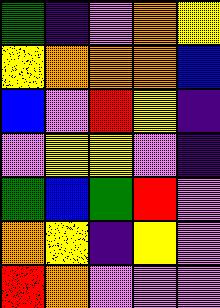[["green", "indigo", "violet", "orange", "yellow"], ["yellow", "orange", "orange", "orange", "blue"], ["blue", "violet", "red", "yellow", "indigo"], ["violet", "yellow", "yellow", "violet", "indigo"], ["green", "blue", "green", "red", "violet"], ["orange", "yellow", "indigo", "yellow", "violet"], ["red", "orange", "violet", "violet", "violet"]]